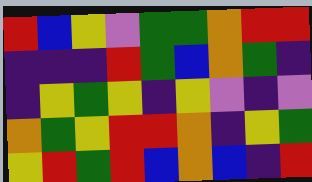[["red", "blue", "yellow", "violet", "green", "green", "orange", "red", "red"], ["indigo", "indigo", "indigo", "red", "green", "blue", "orange", "green", "indigo"], ["indigo", "yellow", "green", "yellow", "indigo", "yellow", "violet", "indigo", "violet"], ["orange", "green", "yellow", "red", "red", "orange", "indigo", "yellow", "green"], ["yellow", "red", "green", "red", "blue", "orange", "blue", "indigo", "red"]]